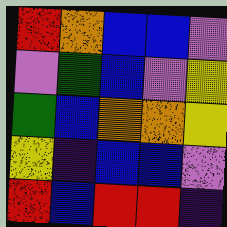[["red", "orange", "blue", "blue", "violet"], ["violet", "green", "blue", "violet", "yellow"], ["green", "blue", "orange", "orange", "yellow"], ["yellow", "indigo", "blue", "blue", "violet"], ["red", "blue", "red", "red", "indigo"]]